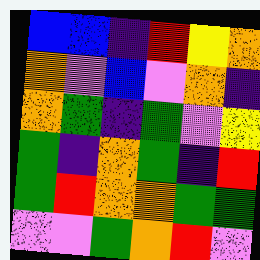[["blue", "blue", "indigo", "red", "yellow", "orange"], ["orange", "violet", "blue", "violet", "orange", "indigo"], ["orange", "green", "indigo", "green", "violet", "yellow"], ["green", "indigo", "orange", "green", "indigo", "red"], ["green", "red", "orange", "orange", "green", "green"], ["violet", "violet", "green", "orange", "red", "violet"]]